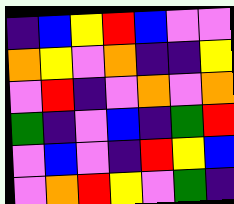[["indigo", "blue", "yellow", "red", "blue", "violet", "violet"], ["orange", "yellow", "violet", "orange", "indigo", "indigo", "yellow"], ["violet", "red", "indigo", "violet", "orange", "violet", "orange"], ["green", "indigo", "violet", "blue", "indigo", "green", "red"], ["violet", "blue", "violet", "indigo", "red", "yellow", "blue"], ["violet", "orange", "red", "yellow", "violet", "green", "indigo"]]